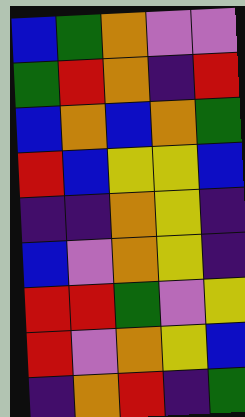[["blue", "green", "orange", "violet", "violet"], ["green", "red", "orange", "indigo", "red"], ["blue", "orange", "blue", "orange", "green"], ["red", "blue", "yellow", "yellow", "blue"], ["indigo", "indigo", "orange", "yellow", "indigo"], ["blue", "violet", "orange", "yellow", "indigo"], ["red", "red", "green", "violet", "yellow"], ["red", "violet", "orange", "yellow", "blue"], ["indigo", "orange", "red", "indigo", "green"]]